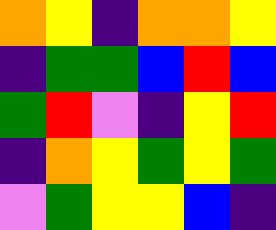[["orange", "yellow", "indigo", "orange", "orange", "yellow"], ["indigo", "green", "green", "blue", "red", "blue"], ["green", "red", "violet", "indigo", "yellow", "red"], ["indigo", "orange", "yellow", "green", "yellow", "green"], ["violet", "green", "yellow", "yellow", "blue", "indigo"]]